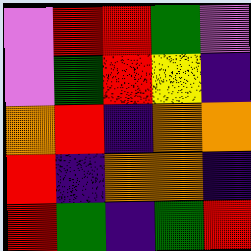[["violet", "red", "red", "green", "violet"], ["violet", "green", "red", "yellow", "indigo"], ["orange", "red", "indigo", "orange", "orange"], ["red", "indigo", "orange", "orange", "indigo"], ["red", "green", "indigo", "green", "red"]]